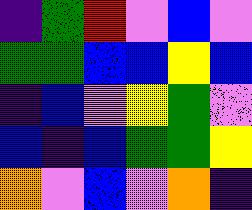[["indigo", "green", "red", "violet", "blue", "violet"], ["green", "green", "blue", "blue", "yellow", "blue"], ["indigo", "blue", "violet", "yellow", "green", "violet"], ["blue", "indigo", "blue", "green", "green", "yellow"], ["orange", "violet", "blue", "violet", "orange", "indigo"]]